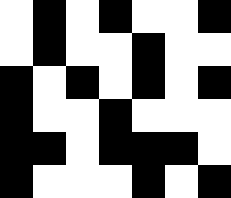[["white", "black", "white", "black", "white", "white", "black"], ["white", "black", "white", "white", "black", "white", "white"], ["black", "white", "black", "white", "black", "white", "black"], ["black", "white", "white", "black", "white", "white", "white"], ["black", "black", "white", "black", "black", "black", "white"], ["black", "white", "white", "white", "black", "white", "black"]]